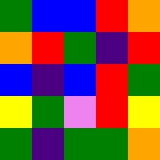[["green", "blue", "blue", "red", "orange"], ["orange", "red", "green", "indigo", "red"], ["blue", "indigo", "blue", "red", "green"], ["yellow", "green", "violet", "red", "yellow"], ["green", "indigo", "green", "green", "orange"]]